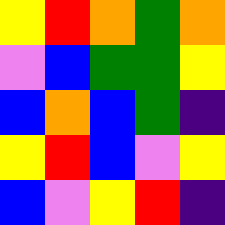[["yellow", "red", "orange", "green", "orange"], ["violet", "blue", "green", "green", "yellow"], ["blue", "orange", "blue", "green", "indigo"], ["yellow", "red", "blue", "violet", "yellow"], ["blue", "violet", "yellow", "red", "indigo"]]